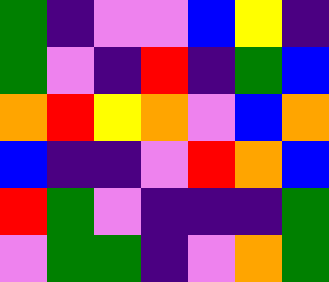[["green", "indigo", "violet", "violet", "blue", "yellow", "indigo"], ["green", "violet", "indigo", "red", "indigo", "green", "blue"], ["orange", "red", "yellow", "orange", "violet", "blue", "orange"], ["blue", "indigo", "indigo", "violet", "red", "orange", "blue"], ["red", "green", "violet", "indigo", "indigo", "indigo", "green"], ["violet", "green", "green", "indigo", "violet", "orange", "green"]]